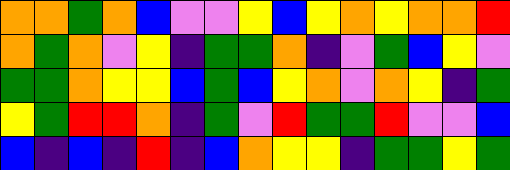[["orange", "orange", "green", "orange", "blue", "violet", "violet", "yellow", "blue", "yellow", "orange", "yellow", "orange", "orange", "red"], ["orange", "green", "orange", "violet", "yellow", "indigo", "green", "green", "orange", "indigo", "violet", "green", "blue", "yellow", "violet"], ["green", "green", "orange", "yellow", "yellow", "blue", "green", "blue", "yellow", "orange", "violet", "orange", "yellow", "indigo", "green"], ["yellow", "green", "red", "red", "orange", "indigo", "green", "violet", "red", "green", "green", "red", "violet", "violet", "blue"], ["blue", "indigo", "blue", "indigo", "red", "indigo", "blue", "orange", "yellow", "yellow", "indigo", "green", "green", "yellow", "green"]]